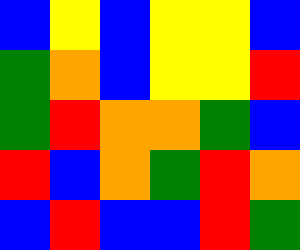[["blue", "yellow", "blue", "yellow", "yellow", "blue"], ["green", "orange", "blue", "yellow", "yellow", "red"], ["green", "red", "orange", "orange", "green", "blue"], ["red", "blue", "orange", "green", "red", "orange"], ["blue", "red", "blue", "blue", "red", "green"]]